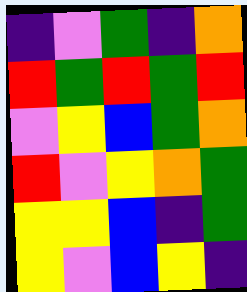[["indigo", "violet", "green", "indigo", "orange"], ["red", "green", "red", "green", "red"], ["violet", "yellow", "blue", "green", "orange"], ["red", "violet", "yellow", "orange", "green"], ["yellow", "yellow", "blue", "indigo", "green"], ["yellow", "violet", "blue", "yellow", "indigo"]]